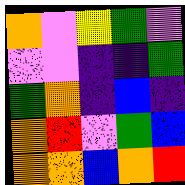[["orange", "violet", "yellow", "green", "violet"], ["violet", "violet", "indigo", "indigo", "green"], ["green", "orange", "indigo", "blue", "indigo"], ["orange", "red", "violet", "green", "blue"], ["orange", "orange", "blue", "orange", "red"]]